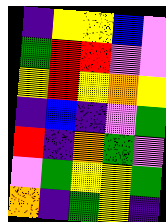[["indigo", "yellow", "yellow", "blue", "violet"], ["green", "red", "red", "violet", "violet"], ["yellow", "red", "yellow", "orange", "yellow"], ["indigo", "blue", "indigo", "violet", "green"], ["red", "indigo", "orange", "green", "violet"], ["violet", "green", "yellow", "yellow", "green"], ["orange", "indigo", "green", "yellow", "indigo"]]